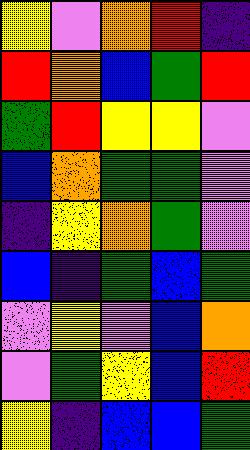[["yellow", "violet", "orange", "red", "indigo"], ["red", "orange", "blue", "green", "red"], ["green", "red", "yellow", "yellow", "violet"], ["blue", "orange", "green", "green", "violet"], ["indigo", "yellow", "orange", "green", "violet"], ["blue", "indigo", "green", "blue", "green"], ["violet", "yellow", "violet", "blue", "orange"], ["violet", "green", "yellow", "blue", "red"], ["yellow", "indigo", "blue", "blue", "green"]]